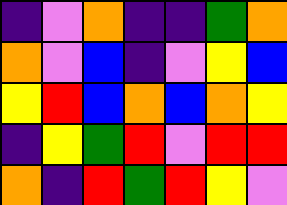[["indigo", "violet", "orange", "indigo", "indigo", "green", "orange"], ["orange", "violet", "blue", "indigo", "violet", "yellow", "blue"], ["yellow", "red", "blue", "orange", "blue", "orange", "yellow"], ["indigo", "yellow", "green", "red", "violet", "red", "red"], ["orange", "indigo", "red", "green", "red", "yellow", "violet"]]